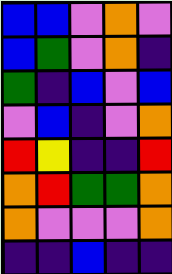[["blue", "blue", "violet", "orange", "violet"], ["blue", "green", "violet", "orange", "indigo"], ["green", "indigo", "blue", "violet", "blue"], ["violet", "blue", "indigo", "violet", "orange"], ["red", "yellow", "indigo", "indigo", "red"], ["orange", "red", "green", "green", "orange"], ["orange", "violet", "violet", "violet", "orange"], ["indigo", "indigo", "blue", "indigo", "indigo"]]